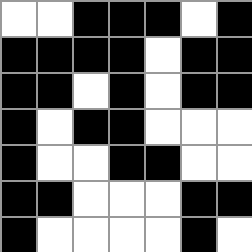[["white", "white", "black", "black", "black", "white", "black"], ["black", "black", "black", "black", "white", "black", "black"], ["black", "black", "white", "black", "white", "black", "black"], ["black", "white", "black", "black", "white", "white", "white"], ["black", "white", "white", "black", "black", "white", "white"], ["black", "black", "white", "white", "white", "black", "black"], ["black", "white", "white", "white", "white", "black", "white"]]